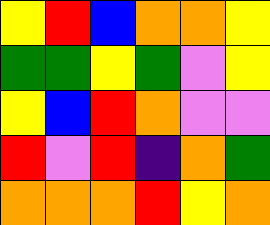[["yellow", "red", "blue", "orange", "orange", "yellow"], ["green", "green", "yellow", "green", "violet", "yellow"], ["yellow", "blue", "red", "orange", "violet", "violet"], ["red", "violet", "red", "indigo", "orange", "green"], ["orange", "orange", "orange", "red", "yellow", "orange"]]